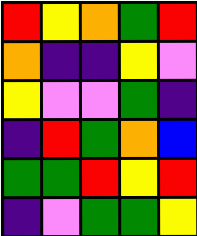[["red", "yellow", "orange", "green", "red"], ["orange", "indigo", "indigo", "yellow", "violet"], ["yellow", "violet", "violet", "green", "indigo"], ["indigo", "red", "green", "orange", "blue"], ["green", "green", "red", "yellow", "red"], ["indigo", "violet", "green", "green", "yellow"]]